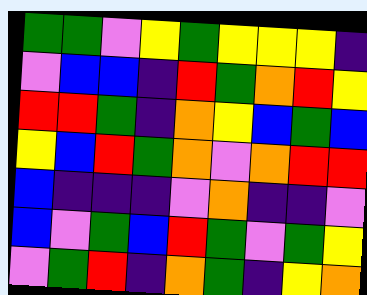[["green", "green", "violet", "yellow", "green", "yellow", "yellow", "yellow", "indigo"], ["violet", "blue", "blue", "indigo", "red", "green", "orange", "red", "yellow"], ["red", "red", "green", "indigo", "orange", "yellow", "blue", "green", "blue"], ["yellow", "blue", "red", "green", "orange", "violet", "orange", "red", "red"], ["blue", "indigo", "indigo", "indigo", "violet", "orange", "indigo", "indigo", "violet"], ["blue", "violet", "green", "blue", "red", "green", "violet", "green", "yellow"], ["violet", "green", "red", "indigo", "orange", "green", "indigo", "yellow", "orange"]]